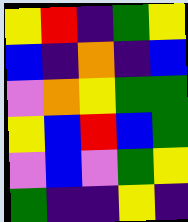[["yellow", "red", "indigo", "green", "yellow"], ["blue", "indigo", "orange", "indigo", "blue"], ["violet", "orange", "yellow", "green", "green"], ["yellow", "blue", "red", "blue", "green"], ["violet", "blue", "violet", "green", "yellow"], ["green", "indigo", "indigo", "yellow", "indigo"]]